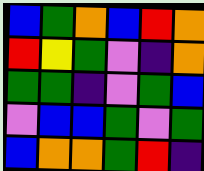[["blue", "green", "orange", "blue", "red", "orange"], ["red", "yellow", "green", "violet", "indigo", "orange"], ["green", "green", "indigo", "violet", "green", "blue"], ["violet", "blue", "blue", "green", "violet", "green"], ["blue", "orange", "orange", "green", "red", "indigo"]]